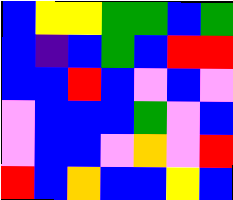[["blue", "yellow", "yellow", "green", "green", "blue", "green"], ["blue", "indigo", "blue", "green", "blue", "red", "red"], ["blue", "blue", "red", "blue", "violet", "blue", "violet"], ["violet", "blue", "blue", "blue", "green", "violet", "blue"], ["violet", "blue", "blue", "violet", "orange", "violet", "red"], ["red", "blue", "orange", "blue", "blue", "yellow", "blue"]]